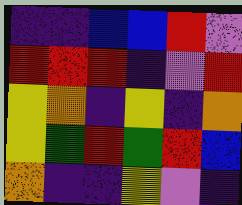[["indigo", "indigo", "blue", "blue", "red", "violet"], ["red", "red", "red", "indigo", "violet", "red"], ["yellow", "orange", "indigo", "yellow", "indigo", "orange"], ["yellow", "green", "red", "green", "red", "blue"], ["orange", "indigo", "indigo", "yellow", "violet", "indigo"]]